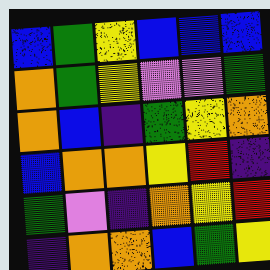[["blue", "green", "yellow", "blue", "blue", "blue"], ["orange", "green", "yellow", "violet", "violet", "green"], ["orange", "blue", "indigo", "green", "yellow", "orange"], ["blue", "orange", "orange", "yellow", "red", "indigo"], ["green", "violet", "indigo", "orange", "yellow", "red"], ["indigo", "orange", "orange", "blue", "green", "yellow"]]